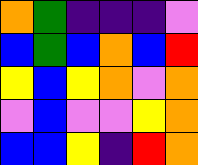[["orange", "green", "indigo", "indigo", "indigo", "violet"], ["blue", "green", "blue", "orange", "blue", "red"], ["yellow", "blue", "yellow", "orange", "violet", "orange"], ["violet", "blue", "violet", "violet", "yellow", "orange"], ["blue", "blue", "yellow", "indigo", "red", "orange"]]